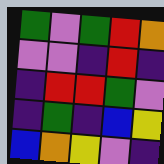[["green", "violet", "green", "red", "orange"], ["violet", "violet", "indigo", "red", "indigo"], ["indigo", "red", "red", "green", "violet"], ["indigo", "green", "indigo", "blue", "yellow"], ["blue", "orange", "yellow", "violet", "indigo"]]